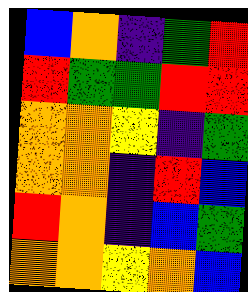[["blue", "orange", "indigo", "green", "red"], ["red", "green", "green", "red", "red"], ["orange", "orange", "yellow", "indigo", "green"], ["orange", "orange", "indigo", "red", "blue"], ["red", "orange", "indigo", "blue", "green"], ["orange", "orange", "yellow", "orange", "blue"]]